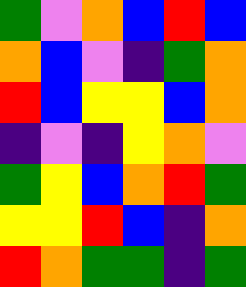[["green", "violet", "orange", "blue", "red", "blue"], ["orange", "blue", "violet", "indigo", "green", "orange"], ["red", "blue", "yellow", "yellow", "blue", "orange"], ["indigo", "violet", "indigo", "yellow", "orange", "violet"], ["green", "yellow", "blue", "orange", "red", "green"], ["yellow", "yellow", "red", "blue", "indigo", "orange"], ["red", "orange", "green", "green", "indigo", "green"]]